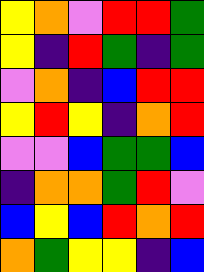[["yellow", "orange", "violet", "red", "red", "green"], ["yellow", "indigo", "red", "green", "indigo", "green"], ["violet", "orange", "indigo", "blue", "red", "red"], ["yellow", "red", "yellow", "indigo", "orange", "red"], ["violet", "violet", "blue", "green", "green", "blue"], ["indigo", "orange", "orange", "green", "red", "violet"], ["blue", "yellow", "blue", "red", "orange", "red"], ["orange", "green", "yellow", "yellow", "indigo", "blue"]]